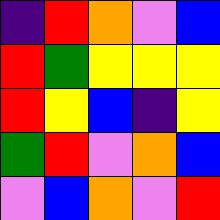[["indigo", "red", "orange", "violet", "blue"], ["red", "green", "yellow", "yellow", "yellow"], ["red", "yellow", "blue", "indigo", "yellow"], ["green", "red", "violet", "orange", "blue"], ["violet", "blue", "orange", "violet", "red"]]